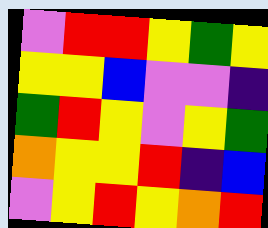[["violet", "red", "red", "yellow", "green", "yellow"], ["yellow", "yellow", "blue", "violet", "violet", "indigo"], ["green", "red", "yellow", "violet", "yellow", "green"], ["orange", "yellow", "yellow", "red", "indigo", "blue"], ["violet", "yellow", "red", "yellow", "orange", "red"]]